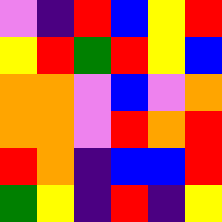[["violet", "indigo", "red", "blue", "yellow", "red"], ["yellow", "red", "green", "red", "yellow", "blue"], ["orange", "orange", "violet", "blue", "violet", "orange"], ["orange", "orange", "violet", "red", "orange", "red"], ["red", "orange", "indigo", "blue", "blue", "red"], ["green", "yellow", "indigo", "red", "indigo", "yellow"]]